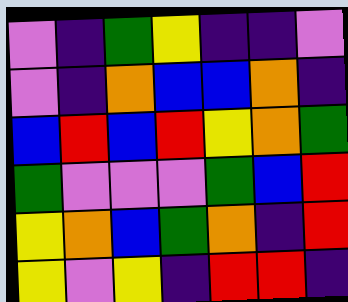[["violet", "indigo", "green", "yellow", "indigo", "indigo", "violet"], ["violet", "indigo", "orange", "blue", "blue", "orange", "indigo"], ["blue", "red", "blue", "red", "yellow", "orange", "green"], ["green", "violet", "violet", "violet", "green", "blue", "red"], ["yellow", "orange", "blue", "green", "orange", "indigo", "red"], ["yellow", "violet", "yellow", "indigo", "red", "red", "indigo"]]